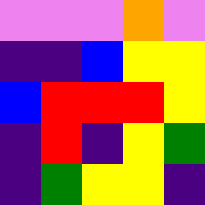[["violet", "violet", "violet", "orange", "violet"], ["indigo", "indigo", "blue", "yellow", "yellow"], ["blue", "red", "red", "red", "yellow"], ["indigo", "red", "indigo", "yellow", "green"], ["indigo", "green", "yellow", "yellow", "indigo"]]